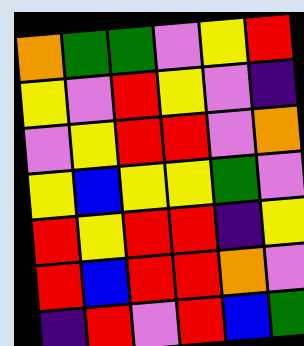[["orange", "green", "green", "violet", "yellow", "red"], ["yellow", "violet", "red", "yellow", "violet", "indigo"], ["violet", "yellow", "red", "red", "violet", "orange"], ["yellow", "blue", "yellow", "yellow", "green", "violet"], ["red", "yellow", "red", "red", "indigo", "yellow"], ["red", "blue", "red", "red", "orange", "violet"], ["indigo", "red", "violet", "red", "blue", "green"]]